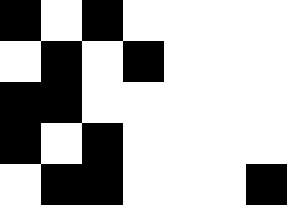[["black", "white", "black", "white", "white", "white", "white"], ["white", "black", "white", "black", "white", "white", "white"], ["black", "black", "white", "white", "white", "white", "white"], ["black", "white", "black", "white", "white", "white", "white"], ["white", "black", "black", "white", "white", "white", "black"]]